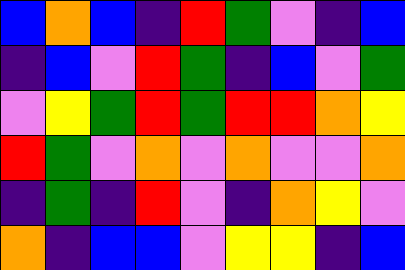[["blue", "orange", "blue", "indigo", "red", "green", "violet", "indigo", "blue"], ["indigo", "blue", "violet", "red", "green", "indigo", "blue", "violet", "green"], ["violet", "yellow", "green", "red", "green", "red", "red", "orange", "yellow"], ["red", "green", "violet", "orange", "violet", "orange", "violet", "violet", "orange"], ["indigo", "green", "indigo", "red", "violet", "indigo", "orange", "yellow", "violet"], ["orange", "indigo", "blue", "blue", "violet", "yellow", "yellow", "indigo", "blue"]]